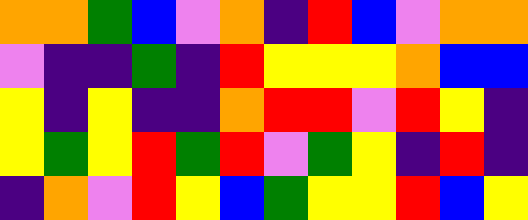[["orange", "orange", "green", "blue", "violet", "orange", "indigo", "red", "blue", "violet", "orange", "orange"], ["violet", "indigo", "indigo", "green", "indigo", "red", "yellow", "yellow", "yellow", "orange", "blue", "blue"], ["yellow", "indigo", "yellow", "indigo", "indigo", "orange", "red", "red", "violet", "red", "yellow", "indigo"], ["yellow", "green", "yellow", "red", "green", "red", "violet", "green", "yellow", "indigo", "red", "indigo"], ["indigo", "orange", "violet", "red", "yellow", "blue", "green", "yellow", "yellow", "red", "blue", "yellow"]]